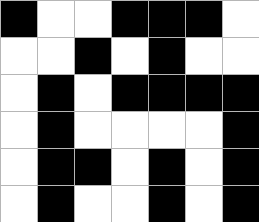[["black", "white", "white", "black", "black", "black", "white"], ["white", "white", "black", "white", "black", "white", "white"], ["white", "black", "white", "black", "black", "black", "black"], ["white", "black", "white", "white", "white", "white", "black"], ["white", "black", "black", "white", "black", "white", "black"], ["white", "black", "white", "white", "black", "white", "black"]]